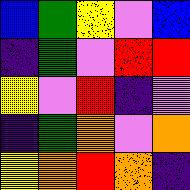[["blue", "green", "yellow", "violet", "blue"], ["indigo", "green", "violet", "red", "red"], ["yellow", "violet", "red", "indigo", "violet"], ["indigo", "green", "orange", "violet", "orange"], ["yellow", "orange", "red", "orange", "indigo"]]